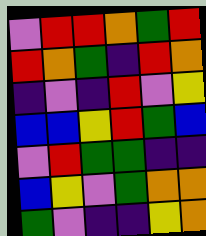[["violet", "red", "red", "orange", "green", "red"], ["red", "orange", "green", "indigo", "red", "orange"], ["indigo", "violet", "indigo", "red", "violet", "yellow"], ["blue", "blue", "yellow", "red", "green", "blue"], ["violet", "red", "green", "green", "indigo", "indigo"], ["blue", "yellow", "violet", "green", "orange", "orange"], ["green", "violet", "indigo", "indigo", "yellow", "orange"]]